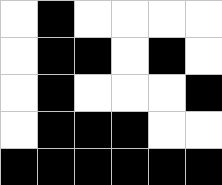[["white", "black", "white", "white", "white", "white"], ["white", "black", "black", "white", "black", "white"], ["white", "black", "white", "white", "white", "black"], ["white", "black", "black", "black", "white", "white"], ["black", "black", "black", "black", "black", "black"]]